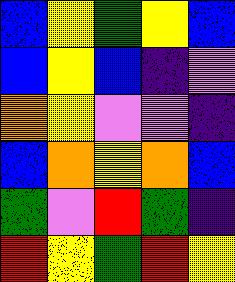[["blue", "yellow", "green", "yellow", "blue"], ["blue", "yellow", "blue", "indigo", "violet"], ["orange", "yellow", "violet", "violet", "indigo"], ["blue", "orange", "yellow", "orange", "blue"], ["green", "violet", "red", "green", "indigo"], ["red", "yellow", "green", "red", "yellow"]]